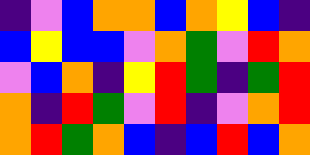[["indigo", "violet", "blue", "orange", "orange", "blue", "orange", "yellow", "blue", "indigo"], ["blue", "yellow", "blue", "blue", "violet", "orange", "green", "violet", "red", "orange"], ["violet", "blue", "orange", "indigo", "yellow", "red", "green", "indigo", "green", "red"], ["orange", "indigo", "red", "green", "violet", "red", "indigo", "violet", "orange", "red"], ["orange", "red", "green", "orange", "blue", "indigo", "blue", "red", "blue", "orange"]]